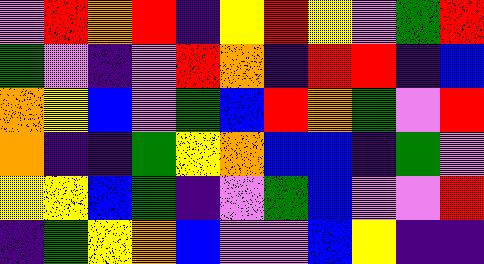[["violet", "red", "orange", "red", "indigo", "yellow", "red", "yellow", "violet", "green", "red"], ["green", "violet", "indigo", "violet", "red", "orange", "indigo", "red", "red", "indigo", "blue"], ["orange", "yellow", "blue", "violet", "green", "blue", "red", "orange", "green", "violet", "red"], ["orange", "indigo", "indigo", "green", "yellow", "orange", "blue", "blue", "indigo", "green", "violet"], ["yellow", "yellow", "blue", "green", "indigo", "violet", "green", "blue", "violet", "violet", "red"], ["indigo", "green", "yellow", "orange", "blue", "violet", "violet", "blue", "yellow", "indigo", "indigo"]]